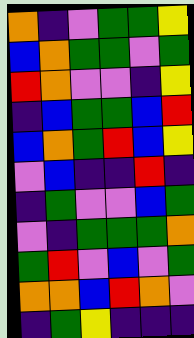[["orange", "indigo", "violet", "green", "green", "yellow"], ["blue", "orange", "green", "green", "violet", "green"], ["red", "orange", "violet", "violet", "indigo", "yellow"], ["indigo", "blue", "green", "green", "blue", "red"], ["blue", "orange", "green", "red", "blue", "yellow"], ["violet", "blue", "indigo", "indigo", "red", "indigo"], ["indigo", "green", "violet", "violet", "blue", "green"], ["violet", "indigo", "green", "green", "green", "orange"], ["green", "red", "violet", "blue", "violet", "green"], ["orange", "orange", "blue", "red", "orange", "violet"], ["indigo", "green", "yellow", "indigo", "indigo", "indigo"]]